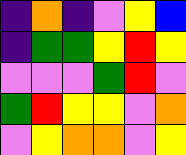[["indigo", "orange", "indigo", "violet", "yellow", "blue"], ["indigo", "green", "green", "yellow", "red", "yellow"], ["violet", "violet", "violet", "green", "red", "violet"], ["green", "red", "yellow", "yellow", "violet", "orange"], ["violet", "yellow", "orange", "orange", "violet", "yellow"]]